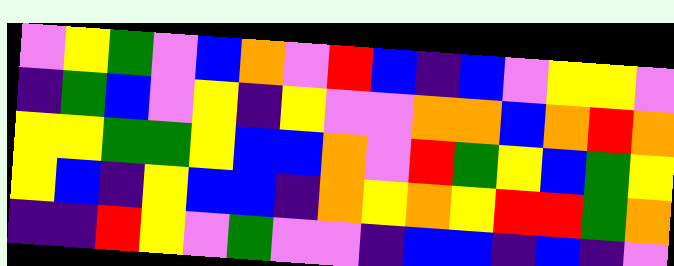[["violet", "yellow", "green", "violet", "blue", "orange", "violet", "red", "blue", "indigo", "blue", "violet", "yellow", "yellow", "violet"], ["indigo", "green", "blue", "violet", "yellow", "indigo", "yellow", "violet", "violet", "orange", "orange", "blue", "orange", "red", "orange"], ["yellow", "yellow", "green", "green", "yellow", "blue", "blue", "orange", "violet", "red", "green", "yellow", "blue", "green", "yellow"], ["yellow", "blue", "indigo", "yellow", "blue", "blue", "indigo", "orange", "yellow", "orange", "yellow", "red", "red", "green", "orange"], ["indigo", "indigo", "red", "yellow", "violet", "green", "violet", "violet", "indigo", "blue", "blue", "indigo", "blue", "indigo", "violet"]]